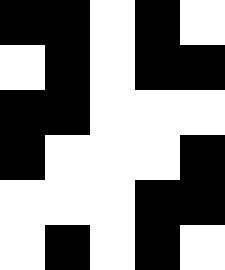[["black", "black", "white", "black", "white"], ["white", "black", "white", "black", "black"], ["black", "black", "white", "white", "white"], ["black", "white", "white", "white", "black"], ["white", "white", "white", "black", "black"], ["white", "black", "white", "black", "white"]]